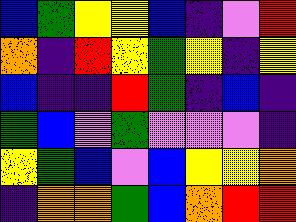[["blue", "green", "yellow", "yellow", "blue", "indigo", "violet", "red"], ["orange", "indigo", "red", "yellow", "green", "yellow", "indigo", "yellow"], ["blue", "indigo", "indigo", "red", "green", "indigo", "blue", "indigo"], ["green", "blue", "violet", "green", "violet", "violet", "violet", "indigo"], ["yellow", "green", "blue", "violet", "blue", "yellow", "yellow", "orange"], ["indigo", "orange", "orange", "green", "blue", "orange", "red", "red"]]